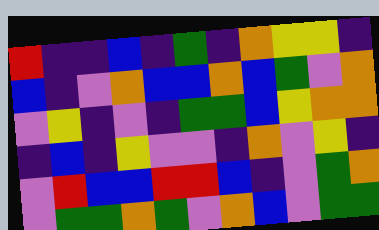[["red", "indigo", "indigo", "blue", "indigo", "green", "indigo", "orange", "yellow", "yellow", "indigo"], ["blue", "indigo", "violet", "orange", "blue", "blue", "orange", "blue", "green", "violet", "orange"], ["violet", "yellow", "indigo", "violet", "indigo", "green", "green", "blue", "yellow", "orange", "orange"], ["indigo", "blue", "indigo", "yellow", "violet", "violet", "indigo", "orange", "violet", "yellow", "indigo"], ["violet", "red", "blue", "blue", "red", "red", "blue", "indigo", "violet", "green", "orange"], ["violet", "green", "green", "orange", "green", "violet", "orange", "blue", "violet", "green", "green"]]